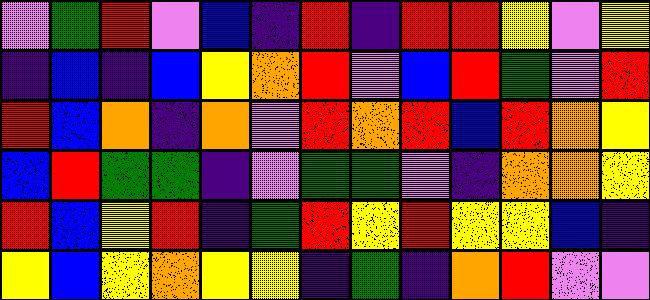[["violet", "green", "red", "violet", "blue", "indigo", "red", "indigo", "red", "red", "yellow", "violet", "yellow"], ["indigo", "blue", "indigo", "blue", "yellow", "orange", "red", "violet", "blue", "red", "green", "violet", "red"], ["red", "blue", "orange", "indigo", "orange", "violet", "red", "orange", "red", "blue", "red", "orange", "yellow"], ["blue", "red", "green", "green", "indigo", "violet", "green", "green", "violet", "indigo", "orange", "orange", "yellow"], ["red", "blue", "yellow", "red", "indigo", "green", "red", "yellow", "red", "yellow", "yellow", "blue", "indigo"], ["yellow", "blue", "yellow", "orange", "yellow", "yellow", "indigo", "green", "indigo", "orange", "red", "violet", "violet"]]